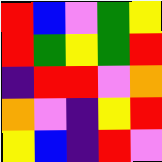[["red", "blue", "violet", "green", "yellow"], ["red", "green", "yellow", "green", "red"], ["indigo", "red", "red", "violet", "orange"], ["orange", "violet", "indigo", "yellow", "red"], ["yellow", "blue", "indigo", "red", "violet"]]